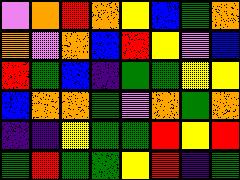[["violet", "orange", "red", "orange", "yellow", "blue", "green", "orange"], ["orange", "violet", "orange", "blue", "red", "yellow", "violet", "blue"], ["red", "green", "blue", "indigo", "green", "green", "yellow", "yellow"], ["blue", "orange", "orange", "green", "violet", "orange", "green", "orange"], ["indigo", "indigo", "yellow", "green", "green", "red", "yellow", "red"], ["green", "red", "green", "green", "yellow", "red", "indigo", "green"]]